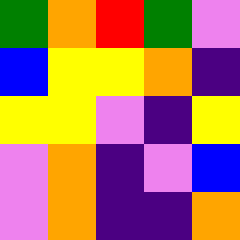[["green", "orange", "red", "green", "violet"], ["blue", "yellow", "yellow", "orange", "indigo"], ["yellow", "yellow", "violet", "indigo", "yellow"], ["violet", "orange", "indigo", "violet", "blue"], ["violet", "orange", "indigo", "indigo", "orange"]]